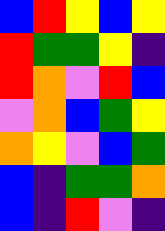[["blue", "red", "yellow", "blue", "yellow"], ["red", "green", "green", "yellow", "indigo"], ["red", "orange", "violet", "red", "blue"], ["violet", "orange", "blue", "green", "yellow"], ["orange", "yellow", "violet", "blue", "green"], ["blue", "indigo", "green", "green", "orange"], ["blue", "indigo", "red", "violet", "indigo"]]